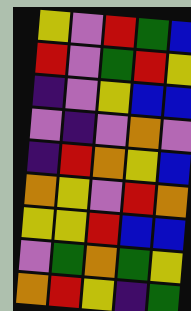[["yellow", "violet", "red", "green", "blue"], ["red", "violet", "green", "red", "yellow"], ["indigo", "violet", "yellow", "blue", "blue"], ["violet", "indigo", "violet", "orange", "violet"], ["indigo", "red", "orange", "yellow", "blue"], ["orange", "yellow", "violet", "red", "orange"], ["yellow", "yellow", "red", "blue", "blue"], ["violet", "green", "orange", "green", "yellow"], ["orange", "red", "yellow", "indigo", "green"]]